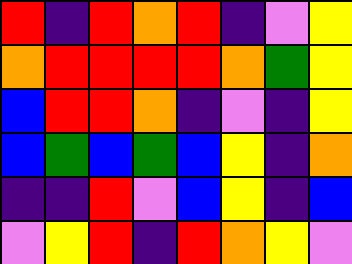[["red", "indigo", "red", "orange", "red", "indigo", "violet", "yellow"], ["orange", "red", "red", "red", "red", "orange", "green", "yellow"], ["blue", "red", "red", "orange", "indigo", "violet", "indigo", "yellow"], ["blue", "green", "blue", "green", "blue", "yellow", "indigo", "orange"], ["indigo", "indigo", "red", "violet", "blue", "yellow", "indigo", "blue"], ["violet", "yellow", "red", "indigo", "red", "orange", "yellow", "violet"]]